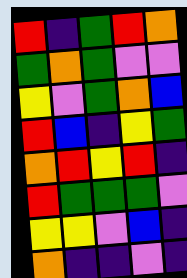[["red", "indigo", "green", "red", "orange"], ["green", "orange", "green", "violet", "violet"], ["yellow", "violet", "green", "orange", "blue"], ["red", "blue", "indigo", "yellow", "green"], ["orange", "red", "yellow", "red", "indigo"], ["red", "green", "green", "green", "violet"], ["yellow", "yellow", "violet", "blue", "indigo"], ["orange", "indigo", "indigo", "violet", "indigo"]]